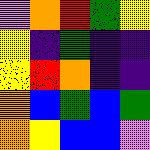[["violet", "orange", "red", "green", "yellow"], ["yellow", "indigo", "green", "indigo", "indigo"], ["yellow", "red", "orange", "indigo", "indigo"], ["orange", "blue", "green", "blue", "green"], ["orange", "yellow", "blue", "blue", "violet"]]